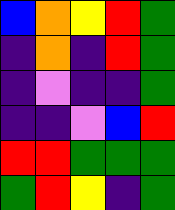[["blue", "orange", "yellow", "red", "green"], ["indigo", "orange", "indigo", "red", "green"], ["indigo", "violet", "indigo", "indigo", "green"], ["indigo", "indigo", "violet", "blue", "red"], ["red", "red", "green", "green", "green"], ["green", "red", "yellow", "indigo", "green"]]